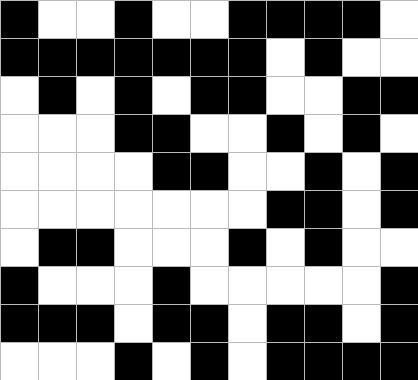[["black", "white", "white", "black", "white", "white", "black", "black", "black", "black", "white"], ["black", "black", "black", "black", "black", "black", "black", "white", "black", "white", "white"], ["white", "black", "white", "black", "white", "black", "black", "white", "white", "black", "black"], ["white", "white", "white", "black", "black", "white", "white", "black", "white", "black", "white"], ["white", "white", "white", "white", "black", "black", "white", "white", "black", "white", "black"], ["white", "white", "white", "white", "white", "white", "white", "black", "black", "white", "black"], ["white", "black", "black", "white", "white", "white", "black", "white", "black", "white", "white"], ["black", "white", "white", "white", "black", "white", "white", "white", "white", "white", "black"], ["black", "black", "black", "white", "black", "black", "white", "black", "black", "white", "black"], ["white", "white", "white", "black", "white", "black", "white", "black", "black", "black", "black"]]